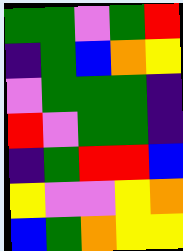[["green", "green", "violet", "green", "red"], ["indigo", "green", "blue", "orange", "yellow"], ["violet", "green", "green", "green", "indigo"], ["red", "violet", "green", "green", "indigo"], ["indigo", "green", "red", "red", "blue"], ["yellow", "violet", "violet", "yellow", "orange"], ["blue", "green", "orange", "yellow", "yellow"]]